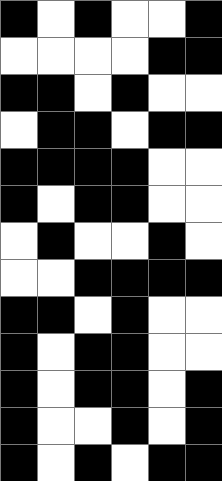[["black", "white", "black", "white", "white", "black"], ["white", "white", "white", "white", "black", "black"], ["black", "black", "white", "black", "white", "white"], ["white", "black", "black", "white", "black", "black"], ["black", "black", "black", "black", "white", "white"], ["black", "white", "black", "black", "white", "white"], ["white", "black", "white", "white", "black", "white"], ["white", "white", "black", "black", "black", "black"], ["black", "black", "white", "black", "white", "white"], ["black", "white", "black", "black", "white", "white"], ["black", "white", "black", "black", "white", "black"], ["black", "white", "white", "black", "white", "black"], ["black", "white", "black", "white", "black", "black"]]